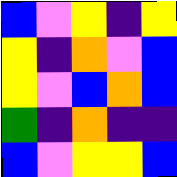[["blue", "violet", "yellow", "indigo", "yellow"], ["yellow", "indigo", "orange", "violet", "blue"], ["yellow", "violet", "blue", "orange", "blue"], ["green", "indigo", "orange", "indigo", "indigo"], ["blue", "violet", "yellow", "yellow", "blue"]]